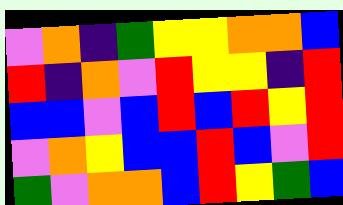[["violet", "orange", "indigo", "green", "yellow", "yellow", "orange", "orange", "blue"], ["red", "indigo", "orange", "violet", "red", "yellow", "yellow", "indigo", "red"], ["blue", "blue", "violet", "blue", "red", "blue", "red", "yellow", "red"], ["violet", "orange", "yellow", "blue", "blue", "red", "blue", "violet", "red"], ["green", "violet", "orange", "orange", "blue", "red", "yellow", "green", "blue"]]